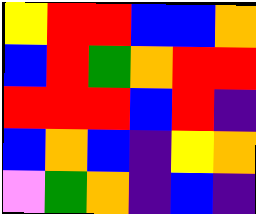[["yellow", "red", "red", "blue", "blue", "orange"], ["blue", "red", "green", "orange", "red", "red"], ["red", "red", "red", "blue", "red", "indigo"], ["blue", "orange", "blue", "indigo", "yellow", "orange"], ["violet", "green", "orange", "indigo", "blue", "indigo"]]